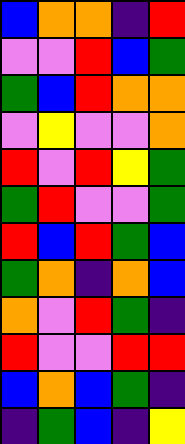[["blue", "orange", "orange", "indigo", "red"], ["violet", "violet", "red", "blue", "green"], ["green", "blue", "red", "orange", "orange"], ["violet", "yellow", "violet", "violet", "orange"], ["red", "violet", "red", "yellow", "green"], ["green", "red", "violet", "violet", "green"], ["red", "blue", "red", "green", "blue"], ["green", "orange", "indigo", "orange", "blue"], ["orange", "violet", "red", "green", "indigo"], ["red", "violet", "violet", "red", "red"], ["blue", "orange", "blue", "green", "indigo"], ["indigo", "green", "blue", "indigo", "yellow"]]